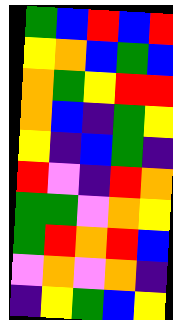[["green", "blue", "red", "blue", "red"], ["yellow", "orange", "blue", "green", "blue"], ["orange", "green", "yellow", "red", "red"], ["orange", "blue", "indigo", "green", "yellow"], ["yellow", "indigo", "blue", "green", "indigo"], ["red", "violet", "indigo", "red", "orange"], ["green", "green", "violet", "orange", "yellow"], ["green", "red", "orange", "red", "blue"], ["violet", "orange", "violet", "orange", "indigo"], ["indigo", "yellow", "green", "blue", "yellow"]]